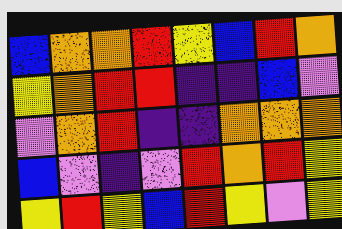[["blue", "orange", "orange", "red", "yellow", "blue", "red", "orange"], ["yellow", "orange", "red", "red", "indigo", "indigo", "blue", "violet"], ["violet", "orange", "red", "indigo", "indigo", "orange", "orange", "orange"], ["blue", "violet", "indigo", "violet", "red", "orange", "red", "yellow"], ["yellow", "red", "yellow", "blue", "red", "yellow", "violet", "yellow"]]